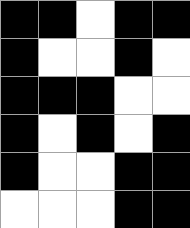[["black", "black", "white", "black", "black"], ["black", "white", "white", "black", "white"], ["black", "black", "black", "white", "white"], ["black", "white", "black", "white", "black"], ["black", "white", "white", "black", "black"], ["white", "white", "white", "black", "black"]]